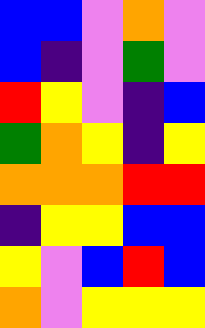[["blue", "blue", "violet", "orange", "violet"], ["blue", "indigo", "violet", "green", "violet"], ["red", "yellow", "violet", "indigo", "blue"], ["green", "orange", "yellow", "indigo", "yellow"], ["orange", "orange", "orange", "red", "red"], ["indigo", "yellow", "yellow", "blue", "blue"], ["yellow", "violet", "blue", "red", "blue"], ["orange", "violet", "yellow", "yellow", "yellow"]]